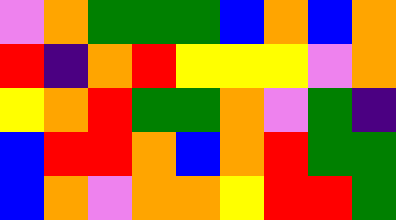[["violet", "orange", "green", "green", "green", "blue", "orange", "blue", "orange"], ["red", "indigo", "orange", "red", "yellow", "yellow", "yellow", "violet", "orange"], ["yellow", "orange", "red", "green", "green", "orange", "violet", "green", "indigo"], ["blue", "red", "red", "orange", "blue", "orange", "red", "green", "green"], ["blue", "orange", "violet", "orange", "orange", "yellow", "red", "red", "green"]]